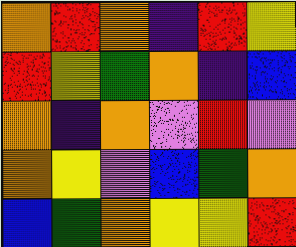[["orange", "red", "orange", "indigo", "red", "yellow"], ["red", "yellow", "green", "orange", "indigo", "blue"], ["orange", "indigo", "orange", "violet", "red", "violet"], ["orange", "yellow", "violet", "blue", "green", "orange"], ["blue", "green", "orange", "yellow", "yellow", "red"]]